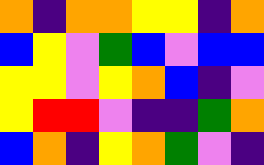[["orange", "indigo", "orange", "orange", "yellow", "yellow", "indigo", "orange"], ["blue", "yellow", "violet", "green", "blue", "violet", "blue", "blue"], ["yellow", "yellow", "violet", "yellow", "orange", "blue", "indigo", "violet"], ["yellow", "red", "red", "violet", "indigo", "indigo", "green", "orange"], ["blue", "orange", "indigo", "yellow", "orange", "green", "violet", "indigo"]]